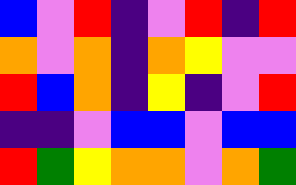[["blue", "violet", "red", "indigo", "violet", "red", "indigo", "red"], ["orange", "violet", "orange", "indigo", "orange", "yellow", "violet", "violet"], ["red", "blue", "orange", "indigo", "yellow", "indigo", "violet", "red"], ["indigo", "indigo", "violet", "blue", "blue", "violet", "blue", "blue"], ["red", "green", "yellow", "orange", "orange", "violet", "orange", "green"]]